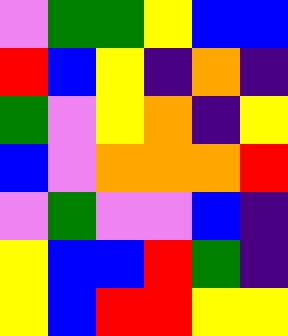[["violet", "green", "green", "yellow", "blue", "blue"], ["red", "blue", "yellow", "indigo", "orange", "indigo"], ["green", "violet", "yellow", "orange", "indigo", "yellow"], ["blue", "violet", "orange", "orange", "orange", "red"], ["violet", "green", "violet", "violet", "blue", "indigo"], ["yellow", "blue", "blue", "red", "green", "indigo"], ["yellow", "blue", "red", "red", "yellow", "yellow"]]